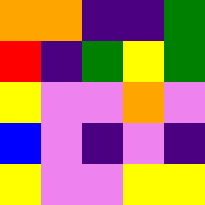[["orange", "orange", "indigo", "indigo", "green"], ["red", "indigo", "green", "yellow", "green"], ["yellow", "violet", "violet", "orange", "violet"], ["blue", "violet", "indigo", "violet", "indigo"], ["yellow", "violet", "violet", "yellow", "yellow"]]